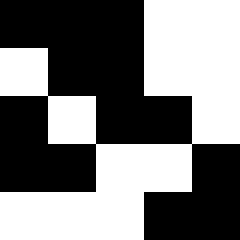[["black", "black", "black", "white", "white"], ["white", "black", "black", "white", "white"], ["black", "white", "black", "black", "white"], ["black", "black", "white", "white", "black"], ["white", "white", "white", "black", "black"]]